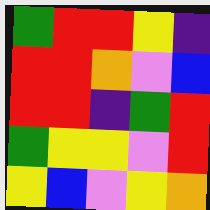[["green", "red", "red", "yellow", "indigo"], ["red", "red", "orange", "violet", "blue"], ["red", "red", "indigo", "green", "red"], ["green", "yellow", "yellow", "violet", "red"], ["yellow", "blue", "violet", "yellow", "orange"]]